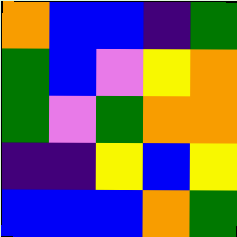[["orange", "blue", "blue", "indigo", "green"], ["green", "blue", "violet", "yellow", "orange"], ["green", "violet", "green", "orange", "orange"], ["indigo", "indigo", "yellow", "blue", "yellow"], ["blue", "blue", "blue", "orange", "green"]]